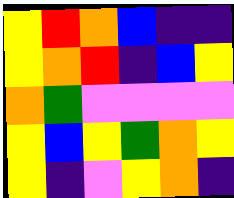[["yellow", "red", "orange", "blue", "indigo", "indigo"], ["yellow", "orange", "red", "indigo", "blue", "yellow"], ["orange", "green", "violet", "violet", "violet", "violet"], ["yellow", "blue", "yellow", "green", "orange", "yellow"], ["yellow", "indigo", "violet", "yellow", "orange", "indigo"]]